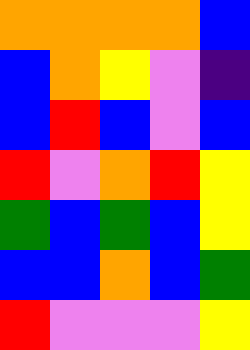[["orange", "orange", "orange", "orange", "blue"], ["blue", "orange", "yellow", "violet", "indigo"], ["blue", "red", "blue", "violet", "blue"], ["red", "violet", "orange", "red", "yellow"], ["green", "blue", "green", "blue", "yellow"], ["blue", "blue", "orange", "blue", "green"], ["red", "violet", "violet", "violet", "yellow"]]